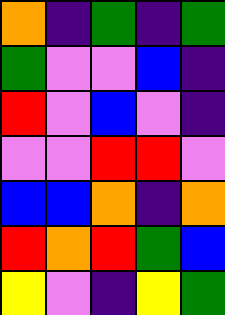[["orange", "indigo", "green", "indigo", "green"], ["green", "violet", "violet", "blue", "indigo"], ["red", "violet", "blue", "violet", "indigo"], ["violet", "violet", "red", "red", "violet"], ["blue", "blue", "orange", "indigo", "orange"], ["red", "orange", "red", "green", "blue"], ["yellow", "violet", "indigo", "yellow", "green"]]